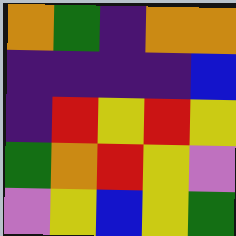[["orange", "green", "indigo", "orange", "orange"], ["indigo", "indigo", "indigo", "indigo", "blue"], ["indigo", "red", "yellow", "red", "yellow"], ["green", "orange", "red", "yellow", "violet"], ["violet", "yellow", "blue", "yellow", "green"]]